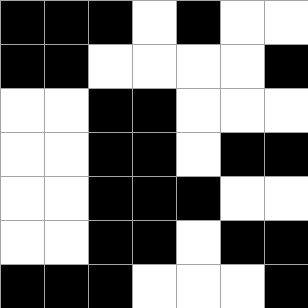[["black", "black", "black", "white", "black", "white", "white"], ["black", "black", "white", "white", "white", "white", "black"], ["white", "white", "black", "black", "white", "white", "white"], ["white", "white", "black", "black", "white", "black", "black"], ["white", "white", "black", "black", "black", "white", "white"], ["white", "white", "black", "black", "white", "black", "black"], ["black", "black", "black", "white", "white", "white", "black"]]